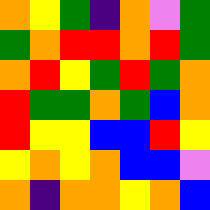[["orange", "yellow", "green", "indigo", "orange", "violet", "green"], ["green", "orange", "red", "red", "orange", "red", "green"], ["orange", "red", "yellow", "green", "red", "green", "orange"], ["red", "green", "green", "orange", "green", "blue", "orange"], ["red", "yellow", "yellow", "blue", "blue", "red", "yellow"], ["yellow", "orange", "yellow", "orange", "blue", "blue", "violet"], ["orange", "indigo", "orange", "orange", "yellow", "orange", "blue"]]